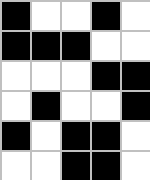[["black", "white", "white", "black", "white"], ["black", "black", "black", "white", "white"], ["white", "white", "white", "black", "black"], ["white", "black", "white", "white", "black"], ["black", "white", "black", "black", "white"], ["white", "white", "black", "black", "white"]]